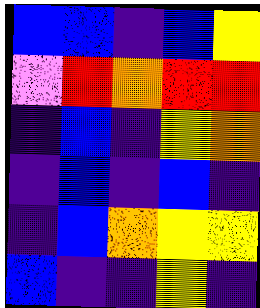[["blue", "blue", "indigo", "blue", "yellow"], ["violet", "red", "orange", "red", "red"], ["indigo", "blue", "indigo", "yellow", "orange"], ["indigo", "blue", "indigo", "blue", "indigo"], ["indigo", "blue", "orange", "yellow", "yellow"], ["blue", "indigo", "indigo", "yellow", "indigo"]]